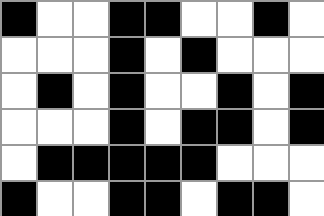[["black", "white", "white", "black", "black", "white", "white", "black", "white"], ["white", "white", "white", "black", "white", "black", "white", "white", "white"], ["white", "black", "white", "black", "white", "white", "black", "white", "black"], ["white", "white", "white", "black", "white", "black", "black", "white", "black"], ["white", "black", "black", "black", "black", "black", "white", "white", "white"], ["black", "white", "white", "black", "black", "white", "black", "black", "white"]]